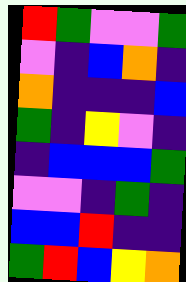[["red", "green", "violet", "violet", "green"], ["violet", "indigo", "blue", "orange", "indigo"], ["orange", "indigo", "indigo", "indigo", "blue"], ["green", "indigo", "yellow", "violet", "indigo"], ["indigo", "blue", "blue", "blue", "green"], ["violet", "violet", "indigo", "green", "indigo"], ["blue", "blue", "red", "indigo", "indigo"], ["green", "red", "blue", "yellow", "orange"]]